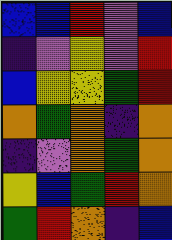[["blue", "blue", "red", "violet", "blue"], ["indigo", "violet", "yellow", "violet", "red"], ["blue", "yellow", "yellow", "green", "red"], ["orange", "green", "orange", "indigo", "orange"], ["indigo", "violet", "orange", "green", "orange"], ["yellow", "blue", "green", "red", "orange"], ["green", "red", "orange", "indigo", "blue"]]